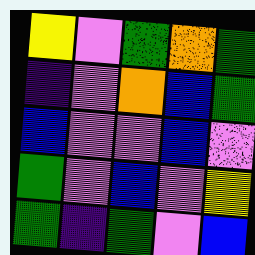[["yellow", "violet", "green", "orange", "green"], ["indigo", "violet", "orange", "blue", "green"], ["blue", "violet", "violet", "blue", "violet"], ["green", "violet", "blue", "violet", "yellow"], ["green", "indigo", "green", "violet", "blue"]]